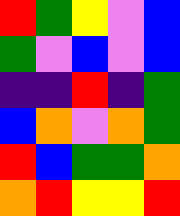[["red", "green", "yellow", "violet", "blue"], ["green", "violet", "blue", "violet", "blue"], ["indigo", "indigo", "red", "indigo", "green"], ["blue", "orange", "violet", "orange", "green"], ["red", "blue", "green", "green", "orange"], ["orange", "red", "yellow", "yellow", "red"]]